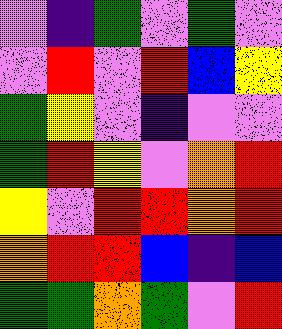[["violet", "indigo", "green", "violet", "green", "violet"], ["violet", "red", "violet", "red", "blue", "yellow"], ["green", "yellow", "violet", "indigo", "violet", "violet"], ["green", "red", "yellow", "violet", "orange", "red"], ["yellow", "violet", "red", "red", "orange", "red"], ["orange", "red", "red", "blue", "indigo", "blue"], ["green", "green", "orange", "green", "violet", "red"]]